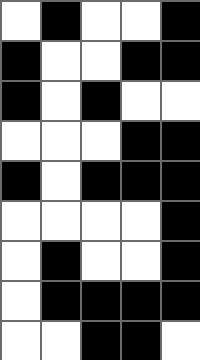[["white", "black", "white", "white", "black"], ["black", "white", "white", "black", "black"], ["black", "white", "black", "white", "white"], ["white", "white", "white", "black", "black"], ["black", "white", "black", "black", "black"], ["white", "white", "white", "white", "black"], ["white", "black", "white", "white", "black"], ["white", "black", "black", "black", "black"], ["white", "white", "black", "black", "white"]]